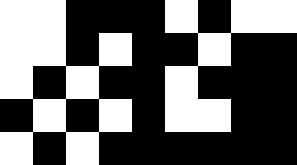[["white", "white", "black", "black", "black", "white", "black", "white", "white"], ["white", "white", "black", "white", "black", "black", "white", "black", "black"], ["white", "black", "white", "black", "black", "white", "black", "black", "black"], ["black", "white", "black", "white", "black", "white", "white", "black", "black"], ["white", "black", "white", "black", "black", "black", "black", "black", "black"]]